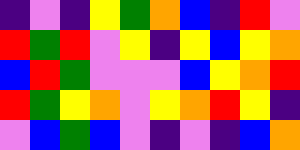[["indigo", "violet", "indigo", "yellow", "green", "orange", "blue", "indigo", "red", "violet"], ["red", "green", "red", "violet", "yellow", "indigo", "yellow", "blue", "yellow", "orange"], ["blue", "red", "green", "violet", "violet", "violet", "blue", "yellow", "orange", "red"], ["red", "green", "yellow", "orange", "violet", "yellow", "orange", "red", "yellow", "indigo"], ["violet", "blue", "green", "blue", "violet", "indigo", "violet", "indigo", "blue", "orange"]]